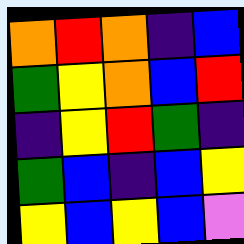[["orange", "red", "orange", "indigo", "blue"], ["green", "yellow", "orange", "blue", "red"], ["indigo", "yellow", "red", "green", "indigo"], ["green", "blue", "indigo", "blue", "yellow"], ["yellow", "blue", "yellow", "blue", "violet"]]